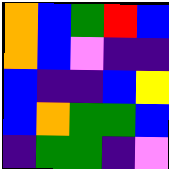[["orange", "blue", "green", "red", "blue"], ["orange", "blue", "violet", "indigo", "indigo"], ["blue", "indigo", "indigo", "blue", "yellow"], ["blue", "orange", "green", "green", "blue"], ["indigo", "green", "green", "indigo", "violet"]]